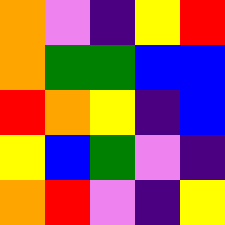[["orange", "violet", "indigo", "yellow", "red"], ["orange", "green", "green", "blue", "blue"], ["red", "orange", "yellow", "indigo", "blue"], ["yellow", "blue", "green", "violet", "indigo"], ["orange", "red", "violet", "indigo", "yellow"]]